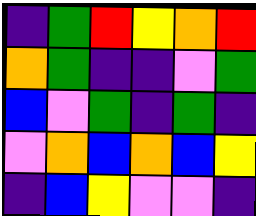[["indigo", "green", "red", "yellow", "orange", "red"], ["orange", "green", "indigo", "indigo", "violet", "green"], ["blue", "violet", "green", "indigo", "green", "indigo"], ["violet", "orange", "blue", "orange", "blue", "yellow"], ["indigo", "blue", "yellow", "violet", "violet", "indigo"]]